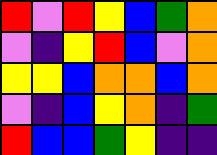[["red", "violet", "red", "yellow", "blue", "green", "orange"], ["violet", "indigo", "yellow", "red", "blue", "violet", "orange"], ["yellow", "yellow", "blue", "orange", "orange", "blue", "orange"], ["violet", "indigo", "blue", "yellow", "orange", "indigo", "green"], ["red", "blue", "blue", "green", "yellow", "indigo", "indigo"]]